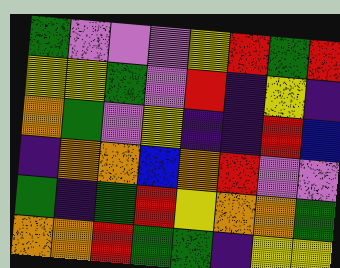[["green", "violet", "violet", "violet", "yellow", "red", "green", "red"], ["yellow", "yellow", "green", "violet", "red", "indigo", "yellow", "indigo"], ["orange", "green", "violet", "yellow", "indigo", "indigo", "red", "blue"], ["indigo", "orange", "orange", "blue", "orange", "red", "violet", "violet"], ["green", "indigo", "green", "red", "yellow", "orange", "orange", "green"], ["orange", "orange", "red", "green", "green", "indigo", "yellow", "yellow"]]